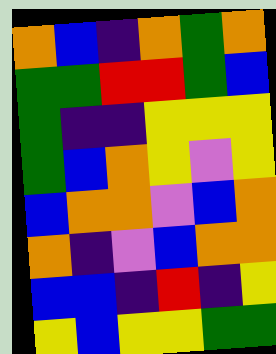[["orange", "blue", "indigo", "orange", "green", "orange"], ["green", "green", "red", "red", "green", "blue"], ["green", "indigo", "indigo", "yellow", "yellow", "yellow"], ["green", "blue", "orange", "yellow", "violet", "yellow"], ["blue", "orange", "orange", "violet", "blue", "orange"], ["orange", "indigo", "violet", "blue", "orange", "orange"], ["blue", "blue", "indigo", "red", "indigo", "yellow"], ["yellow", "blue", "yellow", "yellow", "green", "green"]]